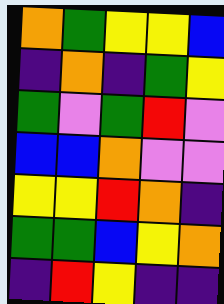[["orange", "green", "yellow", "yellow", "blue"], ["indigo", "orange", "indigo", "green", "yellow"], ["green", "violet", "green", "red", "violet"], ["blue", "blue", "orange", "violet", "violet"], ["yellow", "yellow", "red", "orange", "indigo"], ["green", "green", "blue", "yellow", "orange"], ["indigo", "red", "yellow", "indigo", "indigo"]]